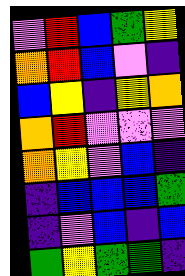[["violet", "red", "blue", "green", "yellow"], ["orange", "red", "blue", "violet", "indigo"], ["blue", "yellow", "indigo", "yellow", "orange"], ["orange", "red", "violet", "violet", "violet"], ["orange", "yellow", "violet", "blue", "indigo"], ["indigo", "blue", "blue", "blue", "green"], ["indigo", "violet", "blue", "indigo", "blue"], ["green", "yellow", "green", "green", "indigo"]]